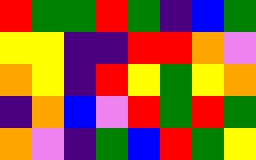[["red", "green", "green", "red", "green", "indigo", "blue", "green"], ["yellow", "yellow", "indigo", "indigo", "red", "red", "orange", "violet"], ["orange", "yellow", "indigo", "red", "yellow", "green", "yellow", "orange"], ["indigo", "orange", "blue", "violet", "red", "green", "red", "green"], ["orange", "violet", "indigo", "green", "blue", "red", "green", "yellow"]]